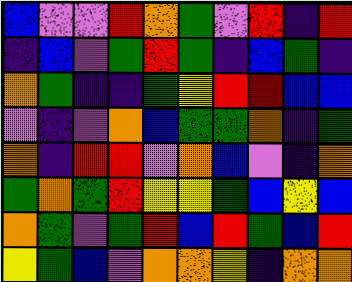[["blue", "violet", "violet", "red", "orange", "green", "violet", "red", "indigo", "red"], ["indigo", "blue", "violet", "green", "red", "green", "indigo", "blue", "green", "indigo"], ["orange", "green", "indigo", "indigo", "green", "yellow", "red", "red", "blue", "blue"], ["violet", "indigo", "violet", "orange", "blue", "green", "green", "orange", "indigo", "green"], ["orange", "indigo", "red", "red", "violet", "orange", "blue", "violet", "indigo", "orange"], ["green", "orange", "green", "red", "yellow", "yellow", "green", "blue", "yellow", "blue"], ["orange", "green", "violet", "green", "red", "blue", "red", "green", "blue", "red"], ["yellow", "green", "blue", "violet", "orange", "orange", "yellow", "indigo", "orange", "orange"]]